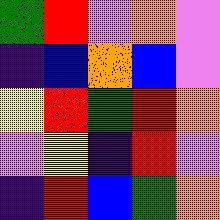[["green", "red", "violet", "orange", "violet"], ["indigo", "blue", "orange", "blue", "violet"], ["yellow", "red", "green", "red", "orange"], ["violet", "yellow", "indigo", "red", "violet"], ["indigo", "red", "blue", "green", "orange"]]